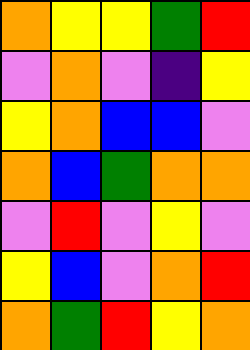[["orange", "yellow", "yellow", "green", "red"], ["violet", "orange", "violet", "indigo", "yellow"], ["yellow", "orange", "blue", "blue", "violet"], ["orange", "blue", "green", "orange", "orange"], ["violet", "red", "violet", "yellow", "violet"], ["yellow", "blue", "violet", "orange", "red"], ["orange", "green", "red", "yellow", "orange"]]